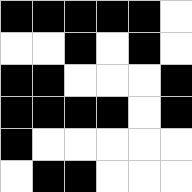[["black", "black", "black", "black", "black", "white"], ["white", "white", "black", "white", "black", "white"], ["black", "black", "white", "white", "white", "black"], ["black", "black", "black", "black", "white", "black"], ["black", "white", "white", "white", "white", "white"], ["white", "black", "black", "white", "white", "white"]]